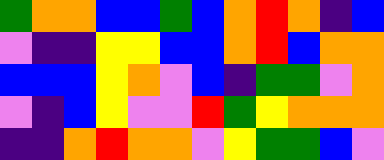[["green", "orange", "orange", "blue", "blue", "green", "blue", "orange", "red", "orange", "indigo", "blue"], ["violet", "indigo", "indigo", "yellow", "yellow", "blue", "blue", "orange", "red", "blue", "orange", "orange"], ["blue", "blue", "blue", "yellow", "orange", "violet", "blue", "indigo", "green", "green", "violet", "orange"], ["violet", "indigo", "blue", "yellow", "violet", "violet", "red", "green", "yellow", "orange", "orange", "orange"], ["indigo", "indigo", "orange", "red", "orange", "orange", "violet", "yellow", "green", "green", "blue", "violet"]]